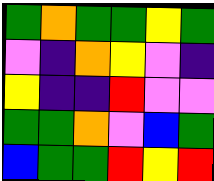[["green", "orange", "green", "green", "yellow", "green"], ["violet", "indigo", "orange", "yellow", "violet", "indigo"], ["yellow", "indigo", "indigo", "red", "violet", "violet"], ["green", "green", "orange", "violet", "blue", "green"], ["blue", "green", "green", "red", "yellow", "red"]]